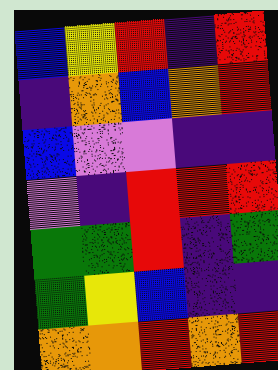[["blue", "yellow", "red", "indigo", "red"], ["indigo", "orange", "blue", "orange", "red"], ["blue", "violet", "violet", "indigo", "indigo"], ["violet", "indigo", "red", "red", "red"], ["green", "green", "red", "indigo", "green"], ["green", "yellow", "blue", "indigo", "indigo"], ["orange", "orange", "red", "orange", "red"]]